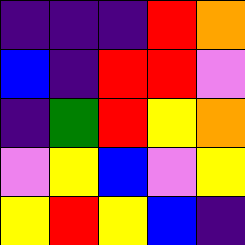[["indigo", "indigo", "indigo", "red", "orange"], ["blue", "indigo", "red", "red", "violet"], ["indigo", "green", "red", "yellow", "orange"], ["violet", "yellow", "blue", "violet", "yellow"], ["yellow", "red", "yellow", "blue", "indigo"]]